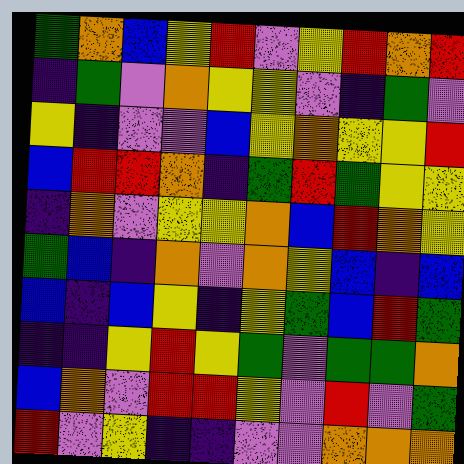[["green", "orange", "blue", "yellow", "red", "violet", "yellow", "red", "orange", "red"], ["indigo", "green", "violet", "orange", "yellow", "yellow", "violet", "indigo", "green", "violet"], ["yellow", "indigo", "violet", "violet", "blue", "yellow", "orange", "yellow", "yellow", "red"], ["blue", "red", "red", "orange", "indigo", "green", "red", "green", "yellow", "yellow"], ["indigo", "orange", "violet", "yellow", "yellow", "orange", "blue", "red", "orange", "yellow"], ["green", "blue", "indigo", "orange", "violet", "orange", "yellow", "blue", "indigo", "blue"], ["blue", "indigo", "blue", "yellow", "indigo", "yellow", "green", "blue", "red", "green"], ["indigo", "indigo", "yellow", "red", "yellow", "green", "violet", "green", "green", "orange"], ["blue", "orange", "violet", "red", "red", "yellow", "violet", "red", "violet", "green"], ["red", "violet", "yellow", "indigo", "indigo", "violet", "violet", "orange", "orange", "orange"]]